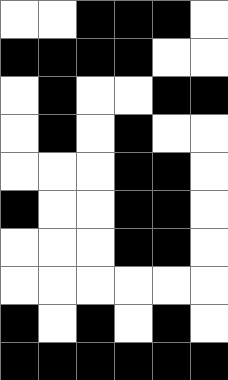[["white", "white", "black", "black", "black", "white"], ["black", "black", "black", "black", "white", "white"], ["white", "black", "white", "white", "black", "black"], ["white", "black", "white", "black", "white", "white"], ["white", "white", "white", "black", "black", "white"], ["black", "white", "white", "black", "black", "white"], ["white", "white", "white", "black", "black", "white"], ["white", "white", "white", "white", "white", "white"], ["black", "white", "black", "white", "black", "white"], ["black", "black", "black", "black", "black", "black"]]